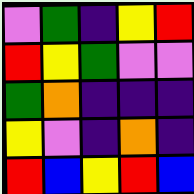[["violet", "green", "indigo", "yellow", "red"], ["red", "yellow", "green", "violet", "violet"], ["green", "orange", "indigo", "indigo", "indigo"], ["yellow", "violet", "indigo", "orange", "indigo"], ["red", "blue", "yellow", "red", "blue"]]